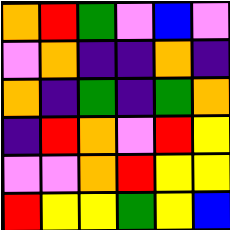[["orange", "red", "green", "violet", "blue", "violet"], ["violet", "orange", "indigo", "indigo", "orange", "indigo"], ["orange", "indigo", "green", "indigo", "green", "orange"], ["indigo", "red", "orange", "violet", "red", "yellow"], ["violet", "violet", "orange", "red", "yellow", "yellow"], ["red", "yellow", "yellow", "green", "yellow", "blue"]]